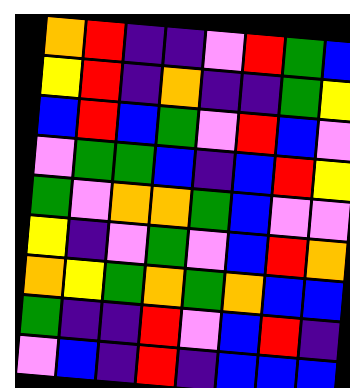[["orange", "red", "indigo", "indigo", "violet", "red", "green", "blue"], ["yellow", "red", "indigo", "orange", "indigo", "indigo", "green", "yellow"], ["blue", "red", "blue", "green", "violet", "red", "blue", "violet"], ["violet", "green", "green", "blue", "indigo", "blue", "red", "yellow"], ["green", "violet", "orange", "orange", "green", "blue", "violet", "violet"], ["yellow", "indigo", "violet", "green", "violet", "blue", "red", "orange"], ["orange", "yellow", "green", "orange", "green", "orange", "blue", "blue"], ["green", "indigo", "indigo", "red", "violet", "blue", "red", "indigo"], ["violet", "blue", "indigo", "red", "indigo", "blue", "blue", "blue"]]